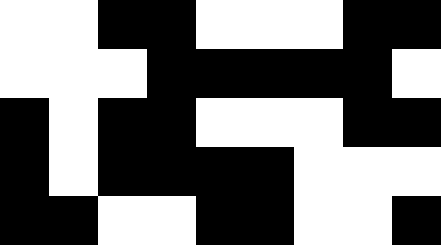[["white", "white", "black", "black", "white", "white", "white", "black", "black"], ["white", "white", "white", "black", "black", "black", "black", "black", "white"], ["black", "white", "black", "black", "white", "white", "white", "black", "black"], ["black", "white", "black", "black", "black", "black", "white", "white", "white"], ["black", "black", "white", "white", "black", "black", "white", "white", "black"]]